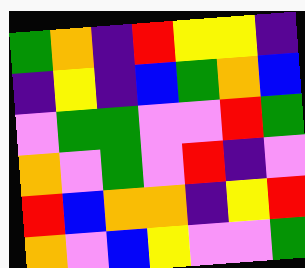[["green", "orange", "indigo", "red", "yellow", "yellow", "indigo"], ["indigo", "yellow", "indigo", "blue", "green", "orange", "blue"], ["violet", "green", "green", "violet", "violet", "red", "green"], ["orange", "violet", "green", "violet", "red", "indigo", "violet"], ["red", "blue", "orange", "orange", "indigo", "yellow", "red"], ["orange", "violet", "blue", "yellow", "violet", "violet", "green"]]